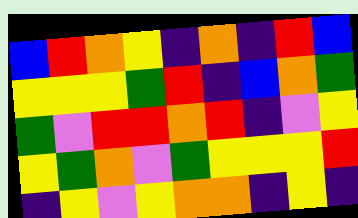[["blue", "red", "orange", "yellow", "indigo", "orange", "indigo", "red", "blue"], ["yellow", "yellow", "yellow", "green", "red", "indigo", "blue", "orange", "green"], ["green", "violet", "red", "red", "orange", "red", "indigo", "violet", "yellow"], ["yellow", "green", "orange", "violet", "green", "yellow", "yellow", "yellow", "red"], ["indigo", "yellow", "violet", "yellow", "orange", "orange", "indigo", "yellow", "indigo"]]